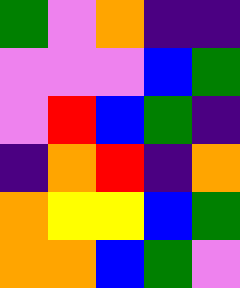[["green", "violet", "orange", "indigo", "indigo"], ["violet", "violet", "violet", "blue", "green"], ["violet", "red", "blue", "green", "indigo"], ["indigo", "orange", "red", "indigo", "orange"], ["orange", "yellow", "yellow", "blue", "green"], ["orange", "orange", "blue", "green", "violet"]]